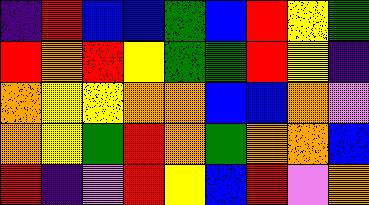[["indigo", "red", "blue", "blue", "green", "blue", "red", "yellow", "green"], ["red", "orange", "red", "yellow", "green", "green", "red", "yellow", "indigo"], ["orange", "yellow", "yellow", "orange", "orange", "blue", "blue", "orange", "violet"], ["orange", "yellow", "green", "red", "orange", "green", "orange", "orange", "blue"], ["red", "indigo", "violet", "red", "yellow", "blue", "red", "violet", "orange"]]